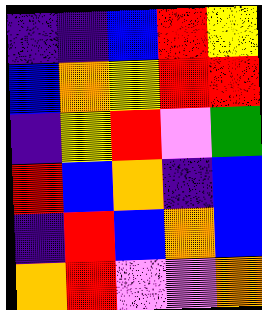[["indigo", "indigo", "blue", "red", "yellow"], ["blue", "orange", "yellow", "red", "red"], ["indigo", "yellow", "red", "violet", "green"], ["red", "blue", "orange", "indigo", "blue"], ["indigo", "red", "blue", "orange", "blue"], ["orange", "red", "violet", "violet", "orange"]]